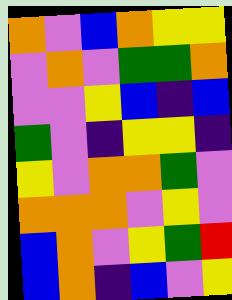[["orange", "violet", "blue", "orange", "yellow", "yellow"], ["violet", "orange", "violet", "green", "green", "orange"], ["violet", "violet", "yellow", "blue", "indigo", "blue"], ["green", "violet", "indigo", "yellow", "yellow", "indigo"], ["yellow", "violet", "orange", "orange", "green", "violet"], ["orange", "orange", "orange", "violet", "yellow", "violet"], ["blue", "orange", "violet", "yellow", "green", "red"], ["blue", "orange", "indigo", "blue", "violet", "yellow"]]